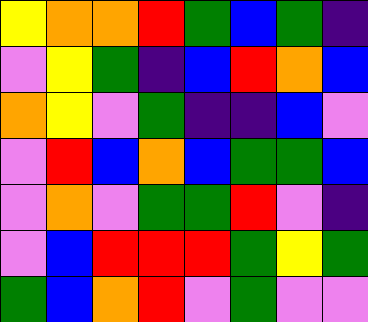[["yellow", "orange", "orange", "red", "green", "blue", "green", "indigo"], ["violet", "yellow", "green", "indigo", "blue", "red", "orange", "blue"], ["orange", "yellow", "violet", "green", "indigo", "indigo", "blue", "violet"], ["violet", "red", "blue", "orange", "blue", "green", "green", "blue"], ["violet", "orange", "violet", "green", "green", "red", "violet", "indigo"], ["violet", "blue", "red", "red", "red", "green", "yellow", "green"], ["green", "blue", "orange", "red", "violet", "green", "violet", "violet"]]